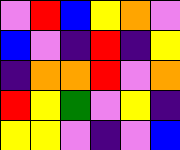[["violet", "red", "blue", "yellow", "orange", "violet"], ["blue", "violet", "indigo", "red", "indigo", "yellow"], ["indigo", "orange", "orange", "red", "violet", "orange"], ["red", "yellow", "green", "violet", "yellow", "indigo"], ["yellow", "yellow", "violet", "indigo", "violet", "blue"]]